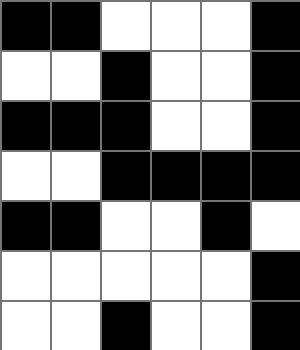[["black", "black", "white", "white", "white", "black"], ["white", "white", "black", "white", "white", "black"], ["black", "black", "black", "white", "white", "black"], ["white", "white", "black", "black", "black", "black"], ["black", "black", "white", "white", "black", "white"], ["white", "white", "white", "white", "white", "black"], ["white", "white", "black", "white", "white", "black"]]